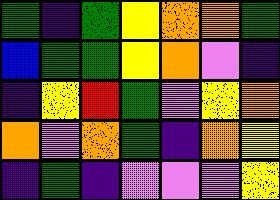[["green", "indigo", "green", "yellow", "orange", "orange", "green"], ["blue", "green", "green", "yellow", "orange", "violet", "indigo"], ["indigo", "yellow", "red", "green", "violet", "yellow", "orange"], ["orange", "violet", "orange", "green", "indigo", "orange", "yellow"], ["indigo", "green", "indigo", "violet", "violet", "violet", "yellow"]]